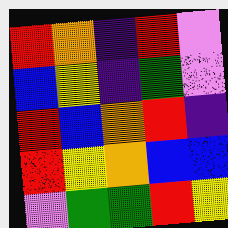[["red", "orange", "indigo", "red", "violet"], ["blue", "yellow", "indigo", "green", "violet"], ["red", "blue", "orange", "red", "indigo"], ["red", "yellow", "orange", "blue", "blue"], ["violet", "green", "green", "red", "yellow"]]